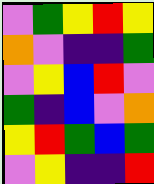[["violet", "green", "yellow", "red", "yellow"], ["orange", "violet", "indigo", "indigo", "green"], ["violet", "yellow", "blue", "red", "violet"], ["green", "indigo", "blue", "violet", "orange"], ["yellow", "red", "green", "blue", "green"], ["violet", "yellow", "indigo", "indigo", "red"]]